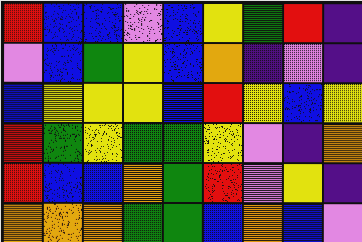[["red", "blue", "blue", "violet", "blue", "yellow", "green", "red", "indigo"], ["violet", "blue", "green", "yellow", "blue", "orange", "indigo", "violet", "indigo"], ["blue", "yellow", "yellow", "yellow", "blue", "red", "yellow", "blue", "yellow"], ["red", "green", "yellow", "green", "green", "yellow", "violet", "indigo", "orange"], ["red", "blue", "blue", "orange", "green", "red", "violet", "yellow", "indigo"], ["orange", "orange", "orange", "green", "green", "blue", "orange", "blue", "violet"]]